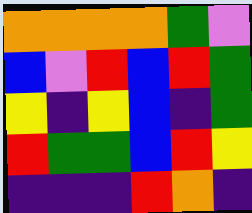[["orange", "orange", "orange", "orange", "green", "violet"], ["blue", "violet", "red", "blue", "red", "green"], ["yellow", "indigo", "yellow", "blue", "indigo", "green"], ["red", "green", "green", "blue", "red", "yellow"], ["indigo", "indigo", "indigo", "red", "orange", "indigo"]]